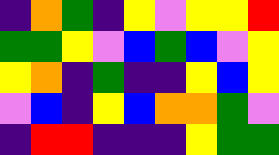[["indigo", "orange", "green", "indigo", "yellow", "violet", "yellow", "yellow", "red"], ["green", "green", "yellow", "violet", "blue", "green", "blue", "violet", "yellow"], ["yellow", "orange", "indigo", "green", "indigo", "indigo", "yellow", "blue", "yellow"], ["violet", "blue", "indigo", "yellow", "blue", "orange", "orange", "green", "violet"], ["indigo", "red", "red", "indigo", "indigo", "indigo", "yellow", "green", "green"]]